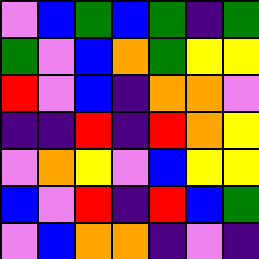[["violet", "blue", "green", "blue", "green", "indigo", "green"], ["green", "violet", "blue", "orange", "green", "yellow", "yellow"], ["red", "violet", "blue", "indigo", "orange", "orange", "violet"], ["indigo", "indigo", "red", "indigo", "red", "orange", "yellow"], ["violet", "orange", "yellow", "violet", "blue", "yellow", "yellow"], ["blue", "violet", "red", "indigo", "red", "blue", "green"], ["violet", "blue", "orange", "orange", "indigo", "violet", "indigo"]]